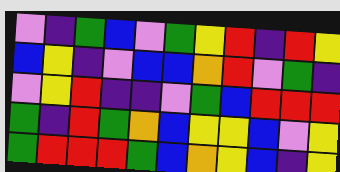[["violet", "indigo", "green", "blue", "violet", "green", "yellow", "red", "indigo", "red", "yellow"], ["blue", "yellow", "indigo", "violet", "blue", "blue", "orange", "red", "violet", "green", "indigo"], ["violet", "yellow", "red", "indigo", "indigo", "violet", "green", "blue", "red", "red", "red"], ["green", "indigo", "red", "green", "orange", "blue", "yellow", "yellow", "blue", "violet", "yellow"], ["green", "red", "red", "red", "green", "blue", "orange", "yellow", "blue", "indigo", "yellow"]]